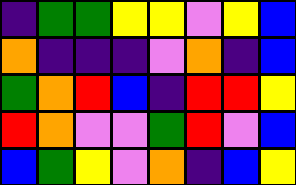[["indigo", "green", "green", "yellow", "yellow", "violet", "yellow", "blue"], ["orange", "indigo", "indigo", "indigo", "violet", "orange", "indigo", "blue"], ["green", "orange", "red", "blue", "indigo", "red", "red", "yellow"], ["red", "orange", "violet", "violet", "green", "red", "violet", "blue"], ["blue", "green", "yellow", "violet", "orange", "indigo", "blue", "yellow"]]